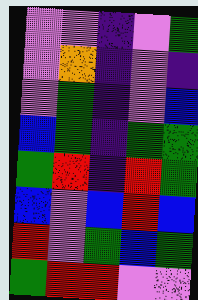[["violet", "violet", "indigo", "violet", "green"], ["violet", "orange", "indigo", "violet", "indigo"], ["violet", "green", "indigo", "violet", "blue"], ["blue", "green", "indigo", "green", "green"], ["green", "red", "indigo", "red", "green"], ["blue", "violet", "blue", "red", "blue"], ["red", "violet", "green", "blue", "green"], ["green", "red", "red", "violet", "violet"]]